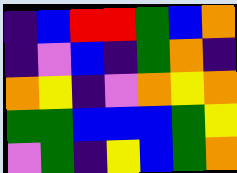[["indigo", "blue", "red", "red", "green", "blue", "orange"], ["indigo", "violet", "blue", "indigo", "green", "orange", "indigo"], ["orange", "yellow", "indigo", "violet", "orange", "yellow", "orange"], ["green", "green", "blue", "blue", "blue", "green", "yellow"], ["violet", "green", "indigo", "yellow", "blue", "green", "orange"]]